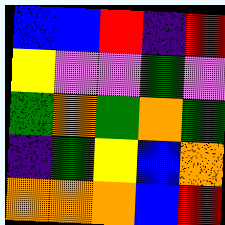[["blue", "blue", "red", "indigo", "red"], ["yellow", "violet", "violet", "green", "violet"], ["green", "orange", "green", "orange", "green"], ["indigo", "green", "yellow", "blue", "orange"], ["orange", "orange", "orange", "blue", "red"]]